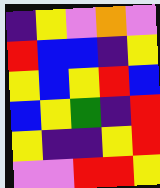[["indigo", "yellow", "violet", "orange", "violet"], ["red", "blue", "blue", "indigo", "yellow"], ["yellow", "blue", "yellow", "red", "blue"], ["blue", "yellow", "green", "indigo", "red"], ["yellow", "indigo", "indigo", "yellow", "red"], ["violet", "violet", "red", "red", "yellow"]]